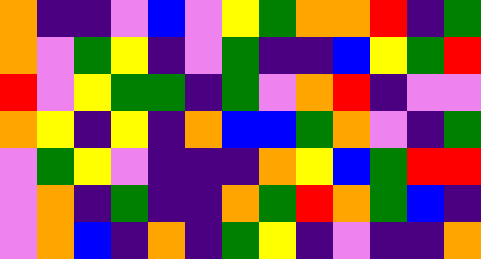[["orange", "indigo", "indigo", "violet", "blue", "violet", "yellow", "green", "orange", "orange", "red", "indigo", "green"], ["orange", "violet", "green", "yellow", "indigo", "violet", "green", "indigo", "indigo", "blue", "yellow", "green", "red"], ["red", "violet", "yellow", "green", "green", "indigo", "green", "violet", "orange", "red", "indigo", "violet", "violet"], ["orange", "yellow", "indigo", "yellow", "indigo", "orange", "blue", "blue", "green", "orange", "violet", "indigo", "green"], ["violet", "green", "yellow", "violet", "indigo", "indigo", "indigo", "orange", "yellow", "blue", "green", "red", "red"], ["violet", "orange", "indigo", "green", "indigo", "indigo", "orange", "green", "red", "orange", "green", "blue", "indigo"], ["violet", "orange", "blue", "indigo", "orange", "indigo", "green", "yellow", "indigo", "violet", "indigo", "indigo", "orange"]]